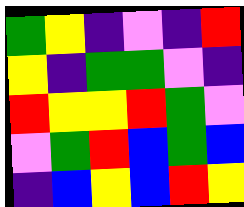[["green", "yellow", "indigo", "violet", "indigo", "red"], ["yellow", "indigo", "green", "green", "violet", "indigo"], ["red", "yellow", "yellow", "red", "green", "violet"], ["violet", "green", "red", "blue", "green", "blue"], ["indigo", "blue", "yellow", "blue", "red", "yellow"]]